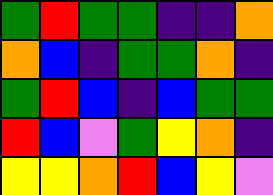[["green", "red", "green", "green", "indigo", "indigo", "orange"], ["orange", "blue", "indigo", "green", "green", "orange", "indigo"], ["green", "red", "blue", "indigo", "blue", "green", "green"], ["red", "blue", "violet", "green", "yellow", "orange", "indigo"], ["yellow", "yellow", "orange", "red", "blue", "yellow", "violet"]]